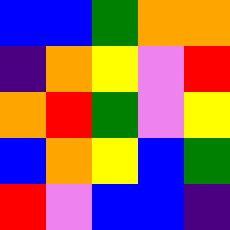[["blue", "blue", "green", "orange", "orange"], ["indigo", "orange", "yellow", "violet", "red"], ["orange", "red", "green", "violet", "yellow"], ["blue", "orange", "yellow", "blue", "green"], ["red", "violet", "blue", "blue", "indigo"]]